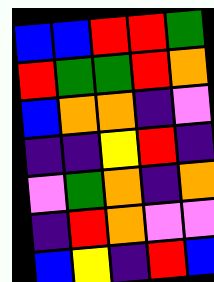[["blue", "blue", "red", "red", "green"], ["red", "green", "green", "red", "orange"], ["blue", "orange", "orange", "indigo", "violet"], ["indigo", "indigo", "yellow", "red", "indigo"], ["violet", "green", "orange", "indigo", "orange"], ["indigo", "red", "orange", "violet", "violet"], ["blue", "yellow", "indigo", "red", "blue"]]